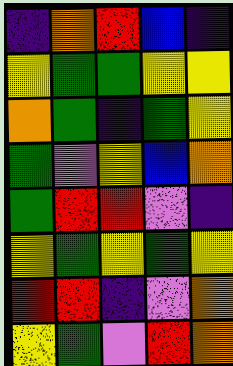[["indigo", "orange", "red", "blue", "indigo"], ["yellow", "green", "green", "yellow", "yellow"], ["orange", "green", "indigo", "green", "yellow"], ["green", "violet", "yellow", "blue", "orange"], ["green", "red", "red", "violet", "indigo"], ["yellow", "green", "yellow", "green", "yellow"], ["red", "red", "indigo", "violet", "orange"], ["yellow", "green", "violet", "red", "orange"]]